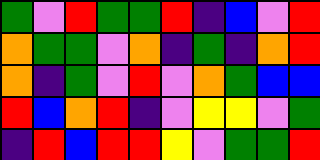[["green", "violet", "red", "green", "green", "red", "indigo", "blue", "violet", "red"], ["orange", "green", "green", "violet", "orange", "indigo", "green", "indigo", "orange", "red"], ["orange", "indigo", "green", "violet", "red", "violet", "orange", "green", "blue", "blue"], ["red", "blue", "orange", "red", "indigo", "violet", "yellow", "yellow", "violet", "green"], ["indigo", "red", "blue", "red", "red", "yellow", "violet", "green", "green", "red"]]